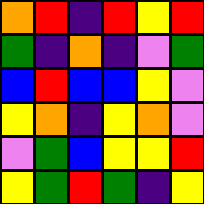[["orange", "red", "indigo", "red", "yellow", "red"], ["green", "indigo", "orange", "indigo", "violet", "green"], ["blue", "red", "blue", "blue", "yellow", "violet"], ["yellow", "orange", "indigo", "yellow", "orange", "violet"], ["violet", "green", "blue", "yellow", "yellow", "red"], ["yellow", "green", "red", "green", "indigo", "yellow"]]